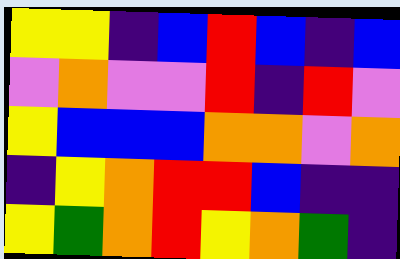[["yellow", "yellow", "indigo", "blue", "red", "blue", "indigo", "blue"], ["violet", "orange", "violet", "violet", "red", "indigo", "red", "violet"], ["yellow", "blue", "blue", "blue", "orange", "orange", "violet", "orange"], ["indigo", "yellow", "orange", "red", "red", "blue", "indigo", "indigo"], ["yellow", "green", "orange", "red", "yellow", "orange", "green", "indigo"]]